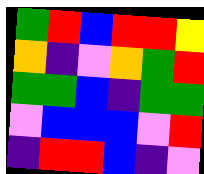[["green", "red", "blue", "red", "red", "yellow"], ["orange", "indigo", "violet", "orange", "green", "red"], ["green", "green", "blue", "indigo", "green", "green"], ["violet", "blue", "blue", "blue", "violet", "red"], ["indigo", "red", "red", "blue", "indigo", "violet"]]